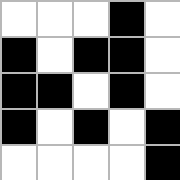[["white", "white", "white", "black", "white"], ["black", "white", "black", "black", "white"], ["black", "black", "white", "black", "white"], ["black", "white", "black", "white", "black"], ["white", "white", "white", "white", "black"]]